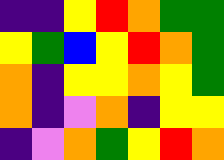[["indigo", "indigo", "yellow", "red", "orange", "green", "green"], ["yellow", "green", "blue", "yellow", "red", "orange", "green"], ["orange", "indigo", "yellow", "yellow", "orange", "yellow", "green"], ["orange", "indigo", "violet", "orange", "indigo", "yellow", "yellow"], ["indigo", "violet", "orange", "green", "yellow", "red", "orange"]]